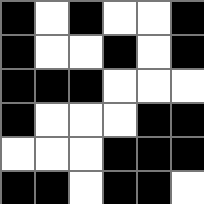[["black", "white", "black", "white", "white", "black"], ["black", "white", "white", "black", "white", "black"], ["black", "black", "black", "white", "white", "white"], ["black", "white", "white", "white", "black", "black"], ["white", "white", "white", "black", "black", "black"], ["black", "black", "white", "black", "black", "white"]]